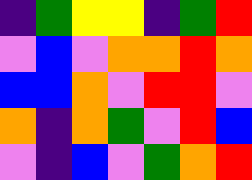[["indigo", "green", "yellow", "yellow", "indigo", "green", "red"], ["violet", "blue", "violet", "orange", "orange", "red", "orange"], ["blue", "blue", "orange", "violet", "red", "red", "violet"], ["orange", "indigo", "orange", "green", "violet", "red", "blue"], ["violet", "indigo", "blue", "violet", "green", "orange", "red"]]